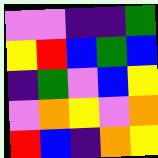[["violet", "violet", "indigo", "indigo", "green"], ["yellow", "red", "blue", "green", "blue"], ["indigo", "green", "violet", "blue", "yellow"], ["violet", "orange", "yellow", "violet", "orange"], ["red", "blue", "indigo", "orange", "yellow"]]